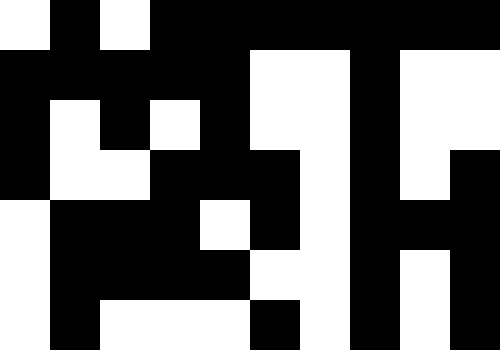[["white", "black", "white", "black", "black", "black", "black", "black", "black", "black"], ["black", "black", "black", "black", "black", "white", "white", "black", "white", "white"], ["black", "white", "black", "white", "black", "white", "white", "black", "white", "white"], ["black", "white", "white", "black", "black", "black", "white", "black", "white", "black"], ["white", "black", "black", "black", "white", "black", "white", "black", "black", "black"], ["white", "black", "black", "black", "black", "white", "white", "black", "white", "black"], ["white", "black", "white", "white", "white", "black", "white", "black", "white", "black"]]